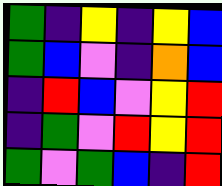[["green", "indigo", "yellow", "indigo", "yellow", "blue"], ["green", "blue", "violet", "indigo", "orange", "blue"], ["indigo", "red", "blue", "violet", "yellow", "red"], ["indigo", "green", "violet", "red", "yellow", "red"], ["green", "violet", "green", "blue", "indigo", "red"]]